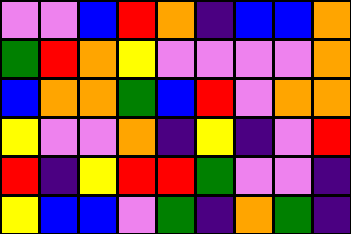[["violet", "violet", "blue", "red", "orange", "indigo", "blue", "blue", "orange"], ["green", "red", "orange", "yellow", "violet", "violet", "violet", "violet", "orange"], ["blue", "orange", "orange", "green", "blue", "red", "violet", "orange", "orange"], ["yellow", "violet", "violet", "orange", "indigo", "yellow", "indigo", "violet", "red"], ["red", "indigo", "yellow", "red", "red", "green", "violet", "violet", "indigo"], ["yellow", "blue", "blue", "violet", "green", "indigo", "orange", "green", "indigo"]]